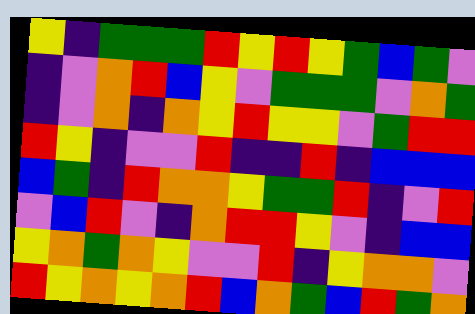[["yellow", "indigo", "green", "green", "green", "red", "yellow", "red", "yellow", "green", "blue", "green", "violet"], ["indigo", "violet", "orange", "red", "blue", "yellow", "violet", "green", "green", "green", "violet", "orange", "green"], ["indigo", "violet", "orange", "indigo", "orange", "yellow", "red", "yellow", "yellow", "violet", "green", "red", "red"], ["red", "yellow", "indigo", "violet", "violet", "red", "indigo", "indigo", "red", "indigo", "blue", "blue", "blue"], ["blue", "green", "indigo", "red", "orange", "orange", "yellow", "green", "green", "red", "indigo", "violet", "red"], ["violet", "blue", "red", "violet", "indigo", "orange", "red", "red", "yellow", "violet", "indigo", "blue", "blue"], ["yellow", "orange", "green", "orange", "yellow", "violet", "violet", "red", "indigo", "yellow", "orange", "orange", "violet"], ["red", "yellow", "orange", "yellow", "orange", "red", "blue", "orange", "green", "blue", "red", "green", "orange"]]